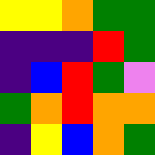[["yellow", "yellow", "orange", "green", "green"], ["indigo", "indigo", "indigo", "red", "green"], ["indigo", "blue", "red", "green", "violet"], ["green", "orange", "red", "orange", "orange"], ["indigo", "yellow", "blue", "orange", "green"]]